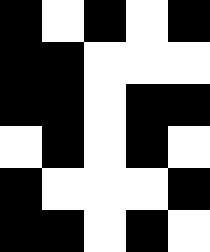[["black", "white", "black", "white", "black"], ["black", "black", "white", "white", "white"], ["black", "black", "white", "black", "black"], ["white", "black", "white", "black", "white"], ["black", "white", "white", "white", "black"], ["black", "black", "white", "black", "white"]]